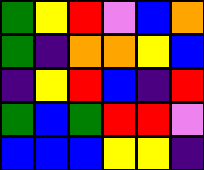[["green", "yellow", "red", "violet", "blue", "orange"], ["green", "indigo", "orange", "orange", "yellow", "blue"], ["indigo", "yellow", "red", "blue", "indigo", "red"], ["green", "blue", "green", "red", "red", "violet"], ["blue", "blue", "blue", "yellow", "yellow", "indigo"]]